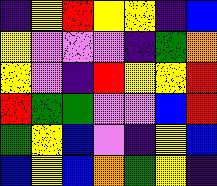[["indigo", "yellow", "red", "yellow", "yellow", "indigo", "blue"], ["yellow", "violet", "violet", "violet", "indigo", "green", "orange"], ["yellow", "violet", "indigo", "red", "yellow", "yellow", "red"], ["red", "green", "green", "violet", "violet", "blue", "red"], ["green", "yellow", "blue", "violet", "indigo", "yellow", "blue"], ["blue", "yellow", "blue", "orange", "green", "yellow", "indigo"]]